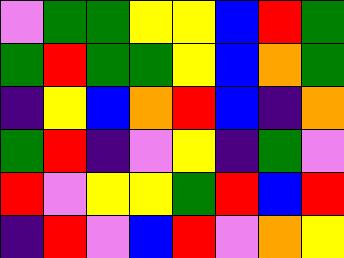[["violet", "green", "green", "yellow", "yellow", "blue", "red", "green"], ["green", "red", "green", "green", "yellow", "blue", "orange", "green"], ["indigo", "yellow", "blue", "orange", "red", "blue", "indigo", "orange"], ["green", "red", "indigo", "violet", "yellow", "indigo", "green", "violet"], ["red", "violet", "yellow", "yellow", "green", "red", "blue", "red"], ["indigo", "red", "violet", "blue", "red", "violet", "orange", "yellow"]]